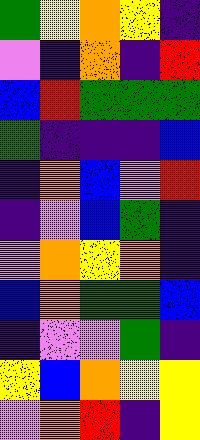[["green", "yellow", "orange", "yellow", "indigo"], ["violet", "indigo", "orange", "indigo", "red"], ["blue", "red", "green", "green", "green"], ["green", "indigo", "indigo", "indigo", "blue"], ["indigo", "orange", "blue", "violet", "red"], ["indigo", "violet", "blue", "green", "indigo"], ["violet", "orange", "yellow", "orange", "indigo"], ["blue", "orange", "green", "green", "blue"], ["indigo", "violet", "violet", "green", "indigo"], ["yellow", "blue", "orange", "yellow", "yellow"], ["violet", "orange", "red", "indigo", "yellow"]]